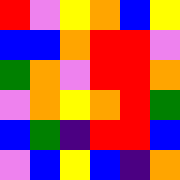[["red", "violet", "yellow", "orange", "blue", "yellow"], ["blue", "blue", "orange", "red", "red", "violet"], ["green", "orange", "violet", "red", "red", "orange"], ["violet", "orange", "yellow", "orange", "red", "green"], ["blue", "green", "indigo", "red", "red", "blue"], ["violet", "blue", "yellow", "blue", "indigo", "orange"]]